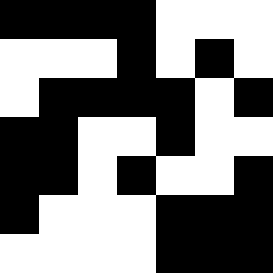[["black", "black", "black", "black", "white", "white", "white"], ["white", "white", "white", "black", "white", "black", "white"], ["white", "black", "black", "black", "black", "white", "black"], ["black", "black", "white", "white", "black", "white", "white"], ["black", "black", "white", "black", "white", "white", "black"], ["black", "white", "white", "white", "black", "black", "black"], ["white", "white", "white", "white", "black", "black", "black"]]